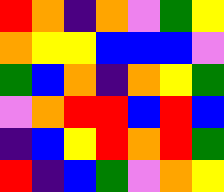[["red", "orange", "indigo", "orange", "violet", "green", "yellow"], ["orange", "yellow", "yellow", "blue", "blue", "blue", "violet"], ["green", "blue", "orange", "indigo", "orange", "yellow", "green"], ["violet", "orange", "red", "red", "blue", "red", "blue"], ["indigo", "blue", "yellow", "red", "orange", "red", "green"], ["red", "indigo", "blue", "green", "violet", "orange", "yellow"]]